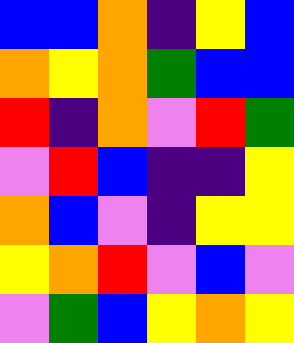[["blue", "blue", "orange", "indigo", "yellow", "blue"], ["orange", "yellow", "orange", "green", "blue", "blue"], ["red", "indigo", "orange", "violet", "red", "green"], ["violet", "red", "blue", "indigo", "indigo", "yellow"], ["orange", "blue", "violet", "indigo", "yellow", "yellow"], ["yellow", "orange", "red", "violet", "blue", "violet"], ["violet", "green", "blue", "yellow", "orange", "yellow"]]